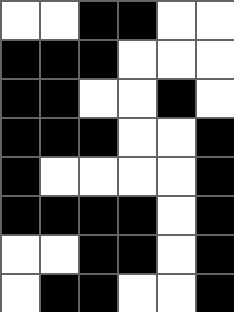[["white", "white", "black", "black", "white", "white"], ["black", "black", "black", "white", "white", "white"], ["black", "black", "white", "white", "black", "white"], ["black", "black", "black", "white", "white", "black"], ["black", "white", "white", "white", "white", "black"], ["black", "black", "black", "black", "white", "black"], ["white", "white", "black", "black", "white", "black"], ["white", "black", "black", "white", "white", "black"]]